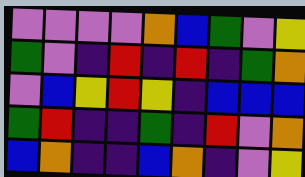[["violet", "violet", "violet", "violet", "orange", "blue", "green", "violet", "yellow"], ["green", "violet", "indigo", "red", "indigo", "red", "indigo", "green", "orange"], ["violet", "blue", "yellow", "red", "yellow", "indigo", "blue", "blue", "blue"], ["green", "red", "indigo", "indigo", "green", "indigo", "red", "violet", "orange"], ["blue", "orange", "indigo", "indigo", "blue", "orange", "indigo", "violet", "yellow"]]